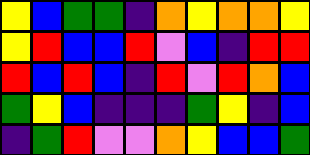[["yellow", "blue", "green", "green", "indigo", "orange", "yellow", "orange", "orange", "yellow"], ["yellow", "red", "blue", "blue", "red", "violet", "blue", "indigo", "red", "red"], ["red", "blue", "red", "blue", "indigo", "red", "violet", "red", "orange", "blue"], ["green", "yellow", "blue", "indigo", "indigo", "indigo", "green", "yellow", "indigo", "blue"], ["indigo", "green", "red", "violet", "violet", "orange", "yellow", "blue", "blue", "green"]]